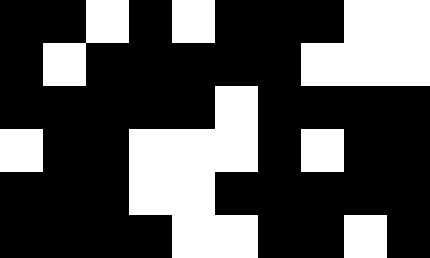[["black", "black", "white", "black", "white", "black", "black", "black", "white", "white"], ["black", "white", "black", "black", "black", "black", "black", "white", "white", "white"], ["black", "black", "black", "black", "black", "white", "black", "black", "black", "black"], ["white", "black", "black", "white", "white", "white", "black", "white", "black", "black"], ["black", "black", "black", "white", "white", "black", "black", "black", "black", "black"], ["black", "black", "black", "black", "white", "white", "black", "black", "white", "black"]]